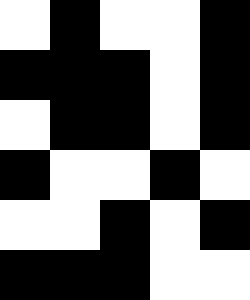[["white", "black", "white", "white", "black"], ["black", "black", "black", "white", "black"], ["white", "black", "black", "white", "black"], ["black", "white", "white", "black", "white"], ["white", "white", "black", "white", "black"], ["black", "black", "black", "white", "white"]]